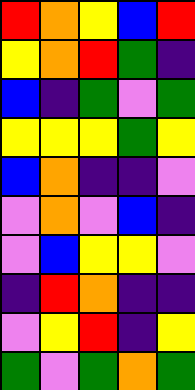[["red", "orange", "yellow", "blue", "red"], ["yellow", "orange", "red", "green", "indigo"], ["blue", "indigo", "green", "violet", "green"], ["yellow", "yellow", "yellow", "green", "yellow"], ["blue", "orange", "indigo", "indigo", "violet"], ["violet", "orange", "violet", "blue", "indigo"], ["violet", "blue", "yellow", "yellow", "violet"], ["indigo", "red", "orange", "indigo", "indigo"], ["violet", "yellow", "red", "indigo", "yellow"], ["green", "violet", "green", "orange", "green"]]